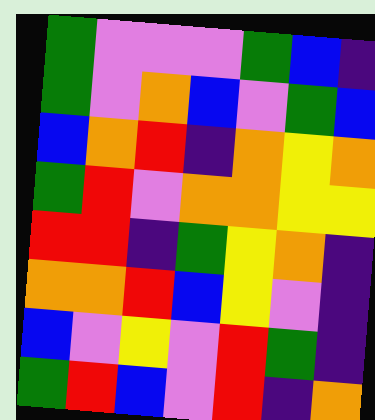[["green", "violet", "violet", "violet", "green", "blue", "indigo"], ["green", "violet", "orange", "blue", "violet", "green", "blue"], ["blue", "orange", "red", "indigo", "orange", "yellow", "orange"], ["green", "red", "violet", "orange", "orange", "yellow", "yellow"], ["red", "red", "indigo", "green", "yellow", "orange", "indigo"], ["orange", "orange", "red", "blue", "yellow", "violet", "indigo"], ["blue", "violet", "yellow", "violet", "red", "green", "indigo"], ["green", "red", "blue", "violet", "red", "indigo", "orange"]]